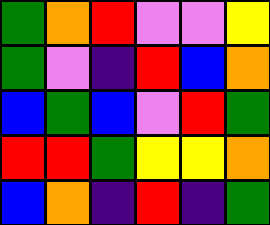[["green", "orange", "red", "violet", "violet", "yellow"], ["green", "violet", "indigo", "red", "blue", "orange"], ["blue", "green", "blue", "violet", "red", "green"], ["red", "red", "green", "yellow", "yellow", "orange"], ["blue", "orange", "indigo", "red", "indigo", "green"]]